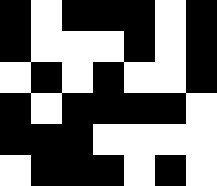[["black", "white", "black", "black", "black", "white", "black"], ["black", "white", "white", "white", "black", "white", "black"], ["white", "black", "white", "black", "white", "white", "black"], ["black", "white", "black", "black", "black", "black", "white"], ["black", "black", "black", "white", "white", "white", "white"], ["white", "black", "black", "black", "white", "black", "white"]]